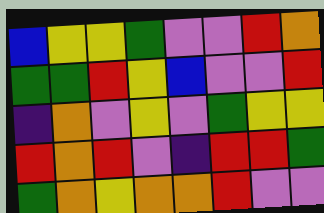[["blue", "yellow", "yellow", "green", "violet", "violet", "red", "orange"], ["green", "green", "red", "yellow", "blue", "violet", "violet", "red"], ["indigo", "orange", "violet", "yellow", "violet", "green", "yellow", "yellow"], ["red", "orange", "red", "violet", "indigo", "red", "red", "green"], ["green", "orange", "yellow", "orange", "orange", "red", "violet", "violet"]]